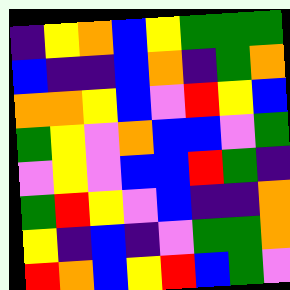[["indigo", "yellow", "orange", "blue", "yellow", "green", "green", "green"], ["blue", "indigo", "indigo", "blue", "orange", "indigo", "green", "orange"], ["orange", "orange", "yellow", "blue", "violet", "red", "yellow", "blue"], ["green", "yellow", "violet", "orange", "blue", "blue", "violet", "green"], ["violet", "yellow", "violet", "blue", "blue", "red", "green", "indigo"], ["green", "red", "yellow", "violet", "blue", "indigo", "indigo", "orange"], ["yellow", "indigo", "blue", "indigo", "violet", "green", "green", "orange"], ["red", "orange", "blue", "yellow", "red", "blue", "green", "violet"]]